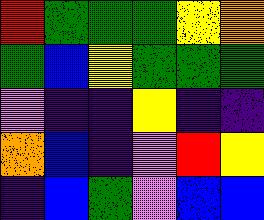[["red", "green", "green", "green", "yellow", "orange"], ["green", "blue", "yellow", "green", "green", "green"], ["violet", "indigo", "indigo", "yellow", "indigo", "indigo"], ["orange", "blue", "indigo", "violet", "red", "yellow"], ["indigo", "blue", "green", "violet", "blue", "blue"]]